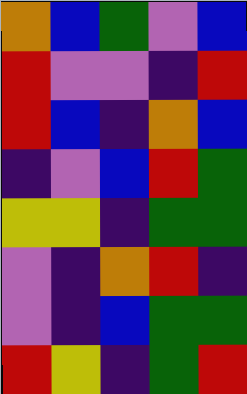[["orange", "blue", "green", "violet", "blue"], ["red", "violet", "violet", "indigo", "red"], ["red", "blue", "indigo", "orange", "blue"], ["indigo", "violet", "blue", "red", "green"], ["yellow", "yellow", "indigo", "green", "green"], ["violet", "indigo", "orange", "red", "indigo"], ["violet", "indigo", "blue", "green", "green"], ["red", "yellow", "indigo", "green", "red"]]